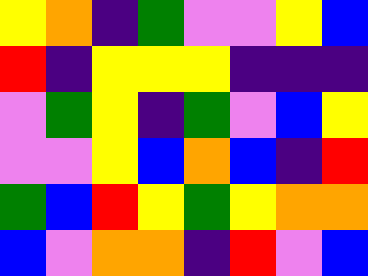[["yellow", "orange", "indigo", "green", "violet", "violet", "yellow", "blue"], ["red", "indigo", "yellow", "yellow", "yellow", "indigo", "indigo", "indigo"], ["violet", "green", "yellow", "indigo", "green", "violet", "blue", "yellow"], ["violet", "violet", "yellow", "blue", "orange", "blue", "indigo", "red"], ["green", "blue", "red", "yellow", "green", "yellow", "orange", "orange"], ["blue", "violet", "orange", "orange", "indigo", "red", "violet", "blue"]]